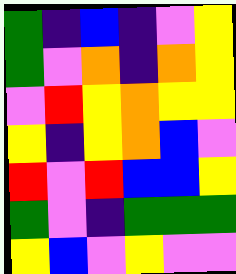[["green", "indigo", "blue", "indigo", "violet", "yellow"], ["green", "violet", "orange", "indigo", "orange", "yellow"], ["violet", "red", "yellow", "orange", "yellow", "yellow"], ["yellow", "indigo", "yellow", "orange", "blue", "violet"], ["red", "violet", "red", "blue", "blue", "yellow"], ["green", "violet", "indigo", "green", "green", "green"], ["yellow", "blue", "violet", "yellow", "violet", "violet"]]